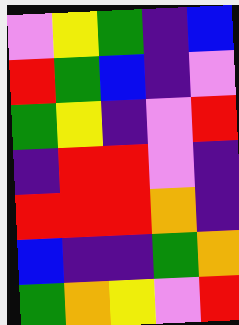[["violet", "yellow", "green", "indigo", "blue"], ["red", "green", "blue", "indigo", "violet"], ["green", "yellow", "indigo", "violet", "red"], ["indigo", "red", "red", "violet", "indigo"], ["red", "red", "red", "orange", "indigo"], ["blue", "indigo", "indigo", "green", "orange"], ["green", "orange", "yellow", "violet", "red"]]